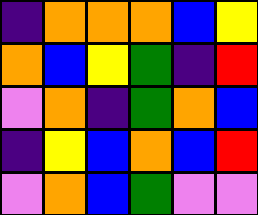[["indigo", "orange", "orange", "orange", "blue", "yellow"], ["orange", "blue", "yellow", "green", "indigo", "red"], ["violet", "orange", "indigo", "green", "orange", "blue"], ["indigo", "yellow", "blue", "orange", "blue", "red"], ["violet", "orange", "blue", "green", "violet", "violet"]]